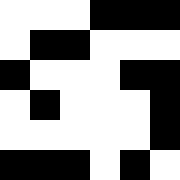[["white", "white", "white", "black", "black", "black"], ["white", "black", "black", "white", "white", "white"], ["black", "white", "white", "white", "black", "black"], ["white", "black", "white", "white", "white", "black"], ["white", "white", "white", "white", "white", "black"], ["black", "black", "black", "white", "black", "white"]]